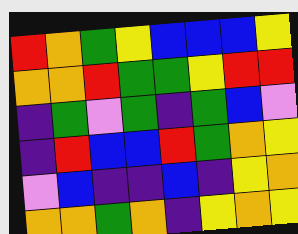[["red", "orange", "green", "yellow", "blue", "blue", "blue", "yellow"], ["orange", "orange", "red", "green", "green", "yellow", "red", "red"], ["indigo", "green", "violet", "green", "indigo", "green", "blue", "violet"], ["indigo", "red", "blue", "blue", "red", "green", "orange", "yellow"], ["violet", "blue", "indigo", "indigo", "blue", "indigo", "yellow", "orange"], ["orange", "orange", "green", "orange", "indigo", "yellow", "orange", "yellow"]]